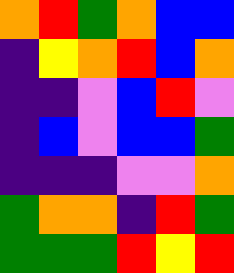[["orange", "red", "green", "orange", "blue", "blue"], ["indigo", "yellow", "orange", "red", "blue", "orange"], ["indigo", "indigo", "violet", "blue", "red", "violet"], ["indigo", "blue", "violet", "blue", "blue", "green"], ["indigo", "indigo", "indigo", "violet", "violet", "orange"], ["green", "orange", "orange", "indigo", "red", "green"], ["green", "green", "green", "red", "yellow", "red"]]